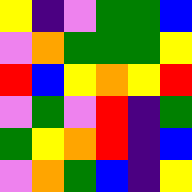[["yellow", "indigo", "violet", "green", "green", "blue"], ["violet", "orange", "green", "green", "green", "yellow"], ["red", "blue", "yellow", "orange", "yellow", "red"], ["violet", "green", "violet", "red", "indigo", "green"], ["green", "yellow", "orange", "red", "indigo", "blue"], ["violet", "orange", "green", "blue", "indigo", "yellow"]]